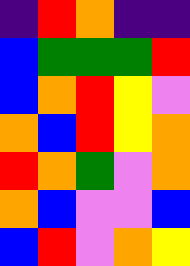[["indigo", "red", "orange", "indigo", "indigo"], ["blue", "green", "green", "green", "red"], ["blue", "orange", "red", "yellow", "violet"], ["orange", "blue", "red", "yellow", "orange"], ["red", "orange", "green", "violet", "orange"], ["orange", "blue", "violet", "violet", "blue"], ["blue", "red", "violet", "orange", "yellow"]]